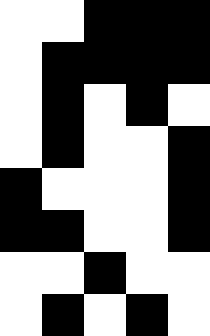[["white", "white", "black", "black", "black"], ["white", "black", "black", "black", "black"], ["white", "black", "white", "black", "white"], ["white", "black", "white", "white", "black"], ["black", "white", "white", "white", "black"], ["black", "black", "white", "white", "black"], ["white", "white", "black", "white", "white"], ["white", "black", "white", "black", "white"]]